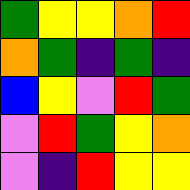[["green", "yellow", "yellow", "orange", "red"], ["orange", "green", "indigo", "green", "indigo"], ["blue", "yellow", "violet", "red", "green"], ["violet", "red", "green", "yellow", "orange"], ["violet", "indigo", "red", "yellow", "yellow"]]